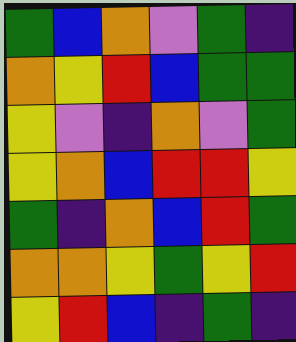[["green", "blue", "orange", "violet", "green", "indigo"], ["orange", "yellow", "red", "blue", "green", "green"], ["yellow", "violet", "indigo", "orange", "violet", "green"], ["yellow", "orange", "blue", "red", "red", "yellow"], ["green", "indigo", "orange", "blue", "red", "green"], ["orange", "orange", "yellow", "green", "yellow", "red"], ["yellow", "red", "blue", "indigo", "green", "indigo"]]